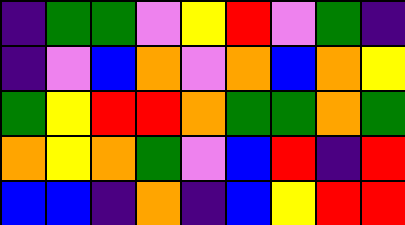[["indigo", "green", "green", "violet", "yellow", "red", "violet", "green", "indigo"], ["indigo", "violet", "blue", "orange", "violet", "orange", "blue", "orange", "yellow"], ["green", "yellow", "red", "red", "orange", "green", "green", "orange", "green"], ["orange", "yellow", "orange", "green", "violet", "blue", "red", "indigo", "red"], ["blue", "blue", "indigo", "orange", "indigo", "blue", "yellow", "red", "red"]]